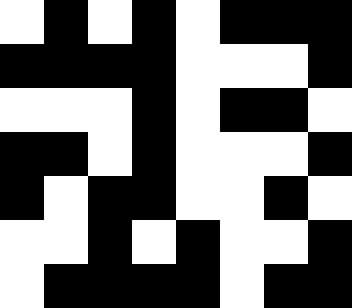[["white", "black", "white", "black", "white", "black", "black", "black"], ["black", "black", "black", "black", "white", "white", "white", "black"], ["white", "white", "white", "black", "white", "black", "black", "white"], ["black", "black", "white", "black", "white", "white", "white", "black"], ["black", "white", "black", "black", "white", "white", "black", "white"], ["white", "white", "black", "white", "black", "white", "white", "black"], ["white", "black", "black", "black", "black", "white", "black", "black"]]